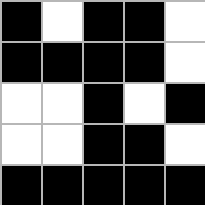[["black", "white", "black", "black", "white"], ["black", "black", "black", "black", "white"], ["white", "white", "black", "white", "black"], ["white", "white", "black", "black", "white"], ["black", "black", "black", "black", "black"]]